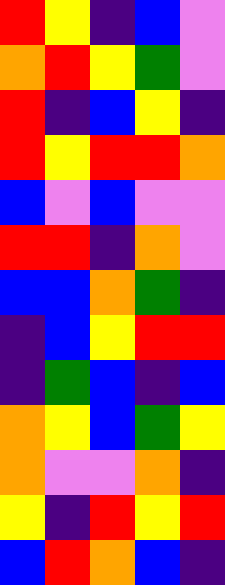[["red", "yellow", "indigo", "blue", "violet"], ["orange", "red", "yellow", "green", "violet"], ["red", "indigo", "blue", "yellow", "indigo"], ["red", "yellow", "red", "red", "orange"], ["blue", "violet", "blue", "violet", "violet"], ["red", "red", "indigo", "orange", "violet"], ["blue", "blue", "orange", "green", "indigo"], ["indigo", "blue", "yellow", "red", "red"], ["indigo", "green", "blue", "indigo", "blue"], ["orange", "yellow", "blue", "green", "yellow"], ["orange", "violet", "violet", "orange", "indigo"], ["yellow", "indigo", "red", "yellow", "red"], ["blue", "red", "orange", "blue", "indigo"]]